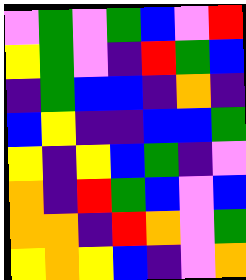[["violet", "green", "violet", "green", "blue", "violet", "red"], ["yellow", "green", "violet", "indigo", "red", "green", "blue"], ["indigo", "green", "blue", "blue", "indigo", "orange", "indigo"], ["blue", "yellow", "indigo", "indigo", "blue", "blue", "green"], ["yellow", "indigo", "yellow", "blue", "green", "indigo", "violet"], ["orange", "indigo", "red", "green", "blue", "violet", "blue"], ["orange", "orange", "indigo", "red", "orange", "violet", "green"], ["yellow", "orange", "yellow", "blue", "indigo", "violet", "orange"]]